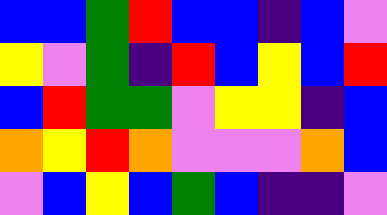[["blue", "blue", "green", "red", "blue", "blue", "indigo", "blue", "violet"], ["yellow", "violet", "green", "indigo", "red", "blue", "yellow", "blue", "red"], ["blue", "red", "green", "green", "violet", "yellow", "yellow", "indigo", "blue"], ["orange", "yellow", "red", "orange", "violet", "violet", "violet", "orange", "blue"], ["violet", "blue", "yellow", "blue", "green", "blue", "indigo", "indigo", "violet"]]